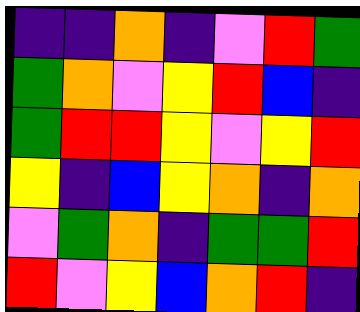[["indigo", "indigo", "orange", "indigo", "violet", "red", "green"], ["green", "orange", "violet", "yellow", "red", "blue", "indigo"], ["green", "red", "red", "yellow", "violet", "yellow", "red"], ["yellow", "indigo", "blue", "yellow", "orange", "indigo", "orange"], ["violet", "green", "orange", "indigo", "green", "green", "red"], ["red", "violet", "yellow", "blue", "orange", "red", "indigo"]]